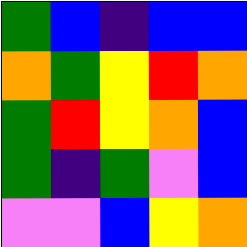[["green", "blue", "indigo", "blue", "blue"], ["orange", "green", "yellow", "red", "orange"], ["green", "red", "yellow", "orange", "blue"], ["green", "indigo", "green", "violet", "blue"], ["violet", "violet", "blue", "yellow", "orange"]]